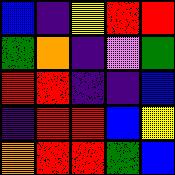[["blue", "indigo", "yellow", "red", "red"], ["green", "orange", "indigo", "violet", "green"], ["red", "red", "indigo", "indigo", "blue"], ["indigo", "red", "red", "blue", "yellow"], ["orange", "red", "red", "green", "blue"]]